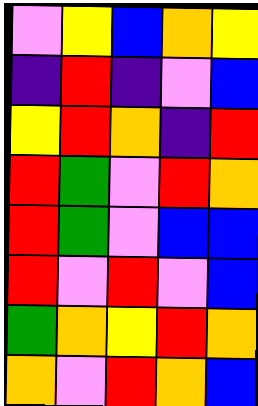[["violet", "yellow", "blue", "orange", "yellow"], ["indigo", "red", "indigo", "violet", "blue"], ["yellow", "red", "orange", "indigo", "red"], ["red", "green", "violet", "red", "orange"], ["red", "green", "violet", "blue", "blue"], ["red", "violet", "red", "violet", "blue"], ["green", "orange", "yellow", "red", "orange"], ["orange", "violet", "red", "orange", "blue"]]